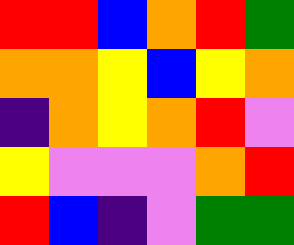[["red", "red", "blue", "orange", "red", "green"], ["orange", "orange", "yellow", "blue", "yellow", "orange"], ["indigo", "orange", "yellow", "orange", "red", "violet"], ["yellow", "violet", "violet", "violet", "orange", "red"], ["red", "blue", "indigo", "violet", "green", "green"]]